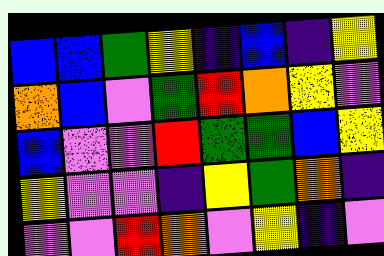[["blue", "blue", "green", "yellow", "indigo", "blue", "indigo", "yellow"], ["orange", "blue", "violet", "green", "red", "orange", "yellow", "violet"], ["blue", "violet", "violet", "red", "green", "green", "blue", "yellow"], ["yellow", "violet", "violet", "indigo", "yellow", "green", "orange", "indigo"], ["violet", "violet", "red", "orange", "violet", "yellow", "indigo", "violet"]]